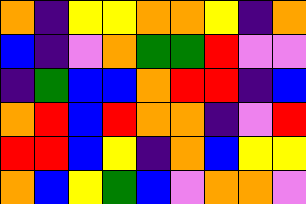[["orange", "indigo", "yellow", "yellow", "orange", "orange", "yellow", "indigo", "orange"], ["blue", "indigo", "violet", "orange", "green", "green", "red", "violet", "violet"], ["indigo", "green", "blue", "blue", "orange", "red", "red", "indigo", "blue"], ["orange", "red", "blue", "red", "orange", "orange", "indigo", "violet", "red"], ["red", "red", "blue", "yellow", "indigo", "orange", "blue", "yellow", "yellow"], ["orange", "blue", "yellow", "green", "blue", "violet", "orange", "orange", "violet"]]